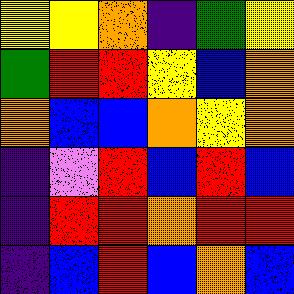[["yellow", "yellow", "orange", "indigo", "green", "yellow"], ["green", "red", "red", "yellow", "blue", "orange"], ["orange", "blue", "blue", "orange", "yellow", "orange"], ["indigo", "violet", "red", "blue", "red", "blue"], ["indigo", "red", "red", "orange", "red", "red"], ["indigo", "blue", "red", "blue", "orange", "blue"]]